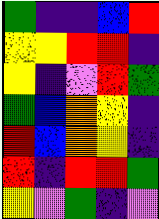[["green", "indigo", "indigo", "blue", "red"], ["yellow", "yellow", "red", "red", "indigo"], ["yellow", "indigo", "violet", "red", "green"], ["green", "blue", "orange", "yellow", "indigo"], ["red", "blue", "orange", "yellow", "indigo"], ["red", "indigo", "red", "red", "green"], ["yellow", "violet", "green", "indigo", "violet"]]